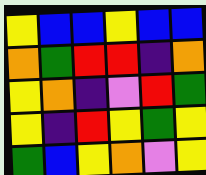[["yellow", "blue", "blue", "yellow", "blue", "blue"], ["orange", "green", "red", "red", "indigo", "orange"], ["yellow", "orange", "indigo", "violet", "red", "green"], ["yellow", "indigo", "red", "yellow", "green", "yellow"], ["green", "blue", "yellow", "orange", "violet", "yellow"]]